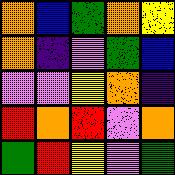[["orange", "blue", "green", "orange", "yellow"], ["orange", "indigo", "violet", "green", "blue"], ["violet", "violet", "yellow", "orange", "indigo"], ["red", "orange", "red", "violet", "orange"], ["green", "red", "yellow", "violet", "green"]]